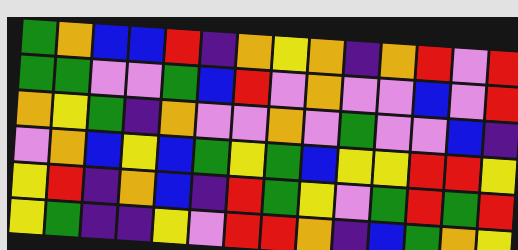[["green", "orange", "blue", "blue", "red", "indigo", "orange", "yellow", "orange", "indigo", "orange", "red", "violet", "red"], ["green", "green", "violet", "violet", "green", "blue", "red", "violet", "orange", "violet", "violet", "blue", "violet", "red"], ["orange", "yellow", "green", "indigo", "orange", "violet", "violet", "orange", "violet", "green", "violet", "violet", "blue", "indigo"], ["violet", "orange", "blue", "yellow", "blue", "green", "yellow", "green", "blue", "yellow", "yellow", "red", "red", "yellow"], ["yellow", "red", "indigo", "orange", "blue", "indigo", "red", "green", "yellow", "violet", "green", "red", "green", "red"], ["yellow", "green", "indigo", "indigo", "yellow", "violet", "red", "red", "orange", "indigo", "blue", "green", "orange", "yellow"]]